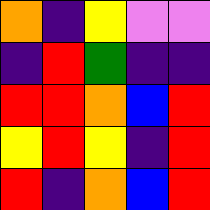[["orange", "indigo", "yellow", "violet", "violet"], ["indigo", "red", "green", "indigo", "indigo"], ["red", "red", "orange", "blue", "red"], ["yellow", "red", "yellow", "indigo", "red"], ["red", "indigo", "orange", "blue", "red"]]